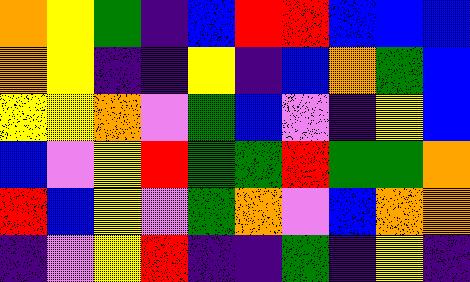[["orange", "yellow", "green", "indigo", "blue", "red", "red", "blue", "blue", "blue"], ["orange", "yellow", "indigo", "indigo", "yellow", "indigo", "blue", "orange", "green", "blue"], ["yellow", "yellow", "orange", "violet", "green", "blue", "violet", "indigo", "yellow", "blue"], ["blue", "violet", "yellow", "red", "green", "green", "red", "green", "green", "orange"], ["red", "blue", "yellow", "violet", "green", "orange", "violet", "blue", "orange", "orange"], ["indigo", "violet", "yellow", "red", "indigo", "indigo", "green", "indigo", "yellow", "indigo"]]